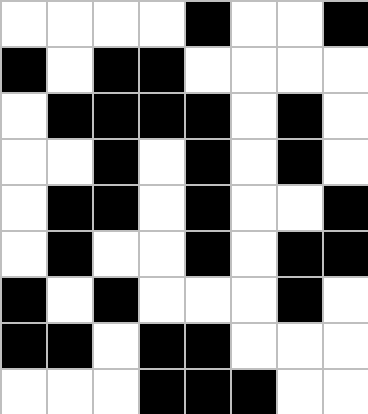[["white", "white", "white", "white", "black", "white", "white", "black"], ["black", "white", "black", "black", "white", "white", "white", "white"], ["white", "black", "black", "black", "black", "white", "black", "white"], ["white", "white", "black", "white", "black", "white", "black", "white"], ["white", "black", "black", "white", "black", "white", "white", "black"], ["white", "black", "white", "white", "black", "white", "black", "black"], ["black", "white", "black", "white", "white", "white", "black", "white"], ["black", "black", "white", "black", "black", "white", "white", "white"], ["white", "white", "white", "black", "black", "black", "white", "white"]]